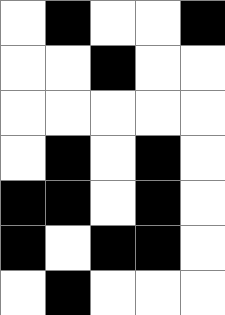[["white", "black", "white", "white", "black"], ["white", "white", "black", "white", "white"], ["white", "white", "white", "white", "white"], ["white", "black", "white", "black", "white"], ["black", "black", "white", "black", "white"], ["black", "white", "black", "black", "white"], ["white", "black", "white", "white", "white"]]